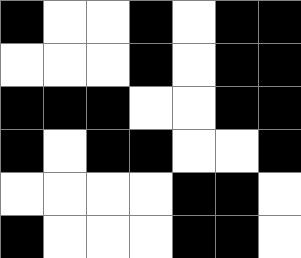[["black", "white", "white", "black", "white", "black", "black"], ["white", "white", "white", "black", "white", "black", "black"], ["black", "black", "black", "white", "white", "black", "black"], ["black", "white", "black", "black", "white", "white", "black"], ["white", "white", "white", "white", "black", "black", "white"], ["black", "white", "white", "white", "black", "black", "white"]]